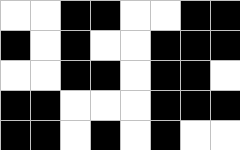[["white", "white", "black", "black", "white", "white", "black", "black"], ["black", "white", "black", "white", "white", "black", "black", "black"], ["white", "white", "black", "black", "white", "black", "black", "white"], ["black", "black", "white", "white", "white", "black", "black", "black"], ["black", "black", "white", "black", "white", "black", "white", "white"]]